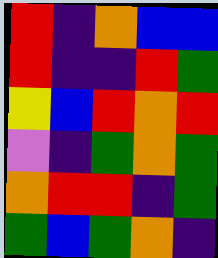[["red", "indigo", "orange", "blue", "blue"], ["red", "indigo", "indigo", "red", "green"], ["yellow", "blue", "red", "orange", "red"], ["violet", "indigo", "green", "orange", "green"], ["orange", "red", "red", "indigo", "green"], ["green", "blue", "green", "orange", "indigo"]]